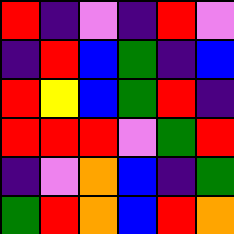[["red", "indigo", "violet", "indigo", "red", "violet"], ["indigo", "red", "blue", "green", "indigo", "blue"], ["red", "yellow", "blue", "green", "red", "indigo"], ["red", "red", "red", "violet", "green", "red"], ["indigo", "violet", "orange", "blue", "indigo", "green"], ["green", "red", "orange", "blue", "red", "orange"]]